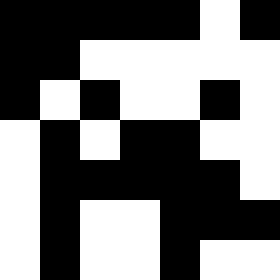[["black", "black", "black", "black", "black", "white", "black"], ["black", "black", "white", "white", "white", "white", "white"], ["black", "white", "black", "white", "white", "black", "white"], ["white", "black", "white", "black", "black", "white", "white"], ["white", "black", "black", "black", "black", "black", "white"], ["white", "black", "white", "white", "black", "black", "black"], ["white", "black", "white", "white", "black", "white", "white"]]